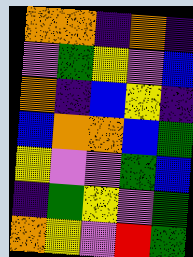[["orange", "orange", "indigo", "orange", "indigo"], ["violet", "green", "yellow", "violet", "blue"], ["orange", "indigo", "blue", "yellow", "indigo"], ["blue", "orange", "orange", "blue", "green"], ["yellow", "violet", "violet", "green", "blue"], ["indigo", "green", "yellow", "violet", "green"], ["orange", "yellow", "violet", "red", "green"]]